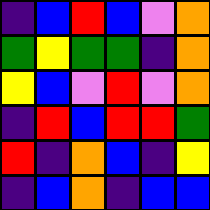[["indigo", "blue", "red", "blue", "violet", "orange"], ["green", "yellow", "green", "green", "indigo", "orange"], ["yellow", "blue", "violet", "red", "violet", "orange"], ["indigo", "red", "blue", "red", "red", "green"], ["red", "indigo", "orange", "blue", "indigo", "yellow"], ["indigo", "blue", "orange", "indigo", "blue", "blue"]]